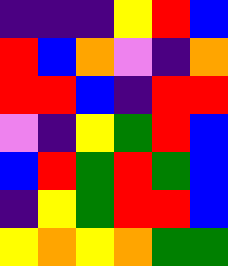[["indigo", "indigo", "indigo", "yellow", "red", "blue"], ["red", "blue", "orange", "violet", "indigo", "orange"], ["red", "red", "blue", "indigo", "red", "red"], ["violet", "indigo", "yellow", "green", "red", "blue"], ["blue", "red", "green", "red", "green", "blue"], ["indigo", "yellow", "green", "red", "red", "blue"], ["yellow", "orange", "yellow", "orange", "green", "green"]]